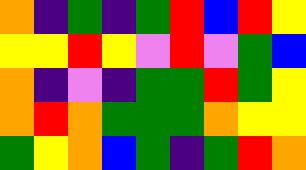[["orange", "indigo", "green", "indigo", "green", "red", "blue", "red", "yellow"], ["yellow", "yellow", "red", "yellow", "violet", "red", "violet", "green", "blue"], ["orange", "indigo", "violet", "indigo", "green", "green", "red", "green", "yellow"], ["orange", "red", "orange", "green", "green", "green", "orange", "yellow", "yellow"], ["green", "yellow", "orange", "blue", "green", "indigo", "green", "red", "orange"]]